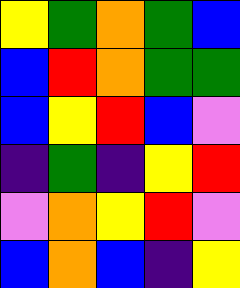[["yellow", "green", "orange", "green", "blue"], ["blue", "red", "orange", "green", "green"], ["blue", "yellow", "red", "blue", "violet"], ["indigo", "green", "indigo", "yellow", "red"], ["violet", "orange", "yellow", "red", "violet"], ["blue", "orange", "blue", "indigo", "yellow"]]